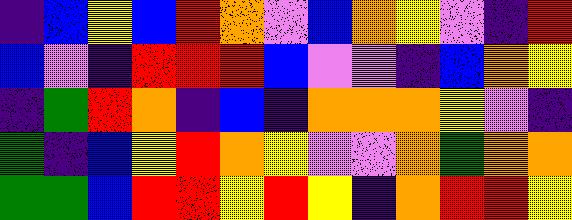[["indigo", "blue", "yellow", "blue", "red", "orange", "violet", "blue", "orange", "yellow", "violet", "indigo", "red"], ["blue", "violet", "indigo", "red", "red", "red", "blue", "violet", "violet", "indigo", "blue", "orange", "yellow"], ["indigo", "green", "red", "orange", "indigo", "blue", "indigo", "orange", "orange", "orange", "yellow", "violet", "indigo"], ["green", "indigo", "blue", "yellow", "red", "orange", "yellow", "violet", "violet", "orange", "green", "orange", "orange"], ["green", "green", "blue", "red", "red", "yellow", "red", "yellow", "indigo", "orange", "red", "red", "yellow"]]